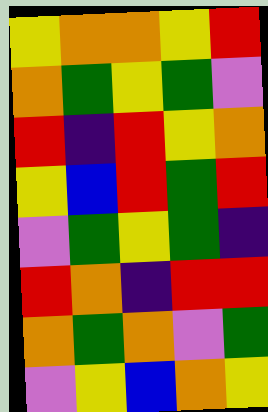[["yellow", "orange", "orange", "yellow", "red"], ["orange", "green", "yellow", "green", "violet"], ["red", "indigo", "red", "yellow", "orange"], ["yellow", "blue", "red", "green", "red"], ["violet", "green", "yellow", "green", "indigo"], ["red", "orange", "indigo", "red", "red"], ["orange", "green", "orange", "violet", "green"], ["violet", "yellow", "blue", "orange", "yellow"]]